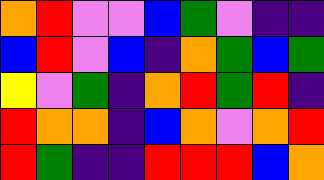[["orange", "red", "violet", "violet", "blue", "green", "violet", "indigo", "indigo"], ["blue", "red", "violet", "blue", "indigo", "orange", "green", "blue", "green"], ["yellow", "violet", "green", "indigo", "orange", "red", "green", "red", "indigo"], ["red", "orange", "orange", "indigo", "blue", "orange", "violet", "orange", "red"], ["red", "green", "indigo", "indigo", "red", "red", "red", "blue", "orange"]]